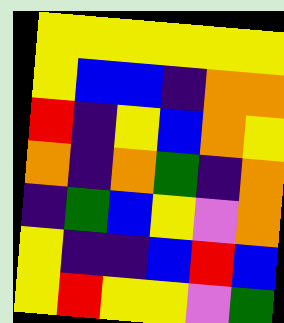[["yellow", "yellow", "yellow", "yellow", "yellow", "yellow"], ["yellow", "blue", "blue", "indigo", "orange", "orange"], ["red", "indigo", "yellow", "blue", "orange", "yellow"], ["orange", "indigo", "orange", "green", "indigo", "orange"], ["indigo", "green", "blue", "yellow", "violet", "orange"], ["yellow", "indigo", "indigo", "blue", "red", "blue"], ["yellow", "red", "yellow", "yellow", "violet", "green"]]